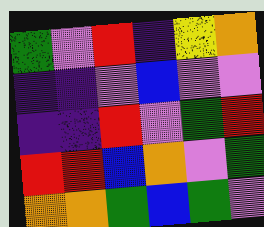[["green", "violet", "red", "indigo", "yellow", "orange"], ["indigo", "indigo", "violet", "blue", "violet", "violet"], ["indigo", "indigo", "red", "violet", "green", "red"], ["red", "red", "blue", "orange", "violet", "green"], ["orange", "orange", "green", "blue", "green", "violet"]]